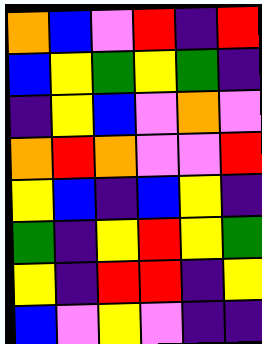[["orange", "blue", "violet", "red", "indigo", "red"], ["blue", "yellow", "green", "yellow", "green", "indigo"], ["indigo", "yellow", "blue", "violet", "orange", "violet"], ["orange", "red", "orange", "violet", "violet", "red"], ["yellow", "blue", "indigo", "blue", "yellow", "indigo"], ["green", "indigo", "yellow", "red", "yellow", "green"], ["yellow", "indigo", "red", "red", "indigo", "yellow"], ["blue", "violet", "yellow", "violet", "indigo", "indigo"]]